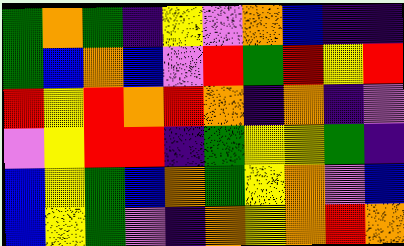[["green", "orange", "green", "indigo", "yellow", "violet", "orange", "blue", "indigo", "indigo"], ["green", "blue", "orange", "blue", "violet", "red", "green", "red", "yellow", "red"], ["red", "yellow", "red", "orange", "red", "orange", "indigo", "orange", "indigo", "violet"], ["violet", "yellow", "red", "red", "indigo", "green", "yellow", "yellow", "green", "indigo"], ["blue", "yellow", "green", "blue", "orange", "green", "yellow", "orange", "violet", "blue"], ["blue", "yellow", "green", "violet", "indigo", "orange", "yellow", "orange", "red", "orange"]]